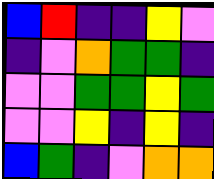[["blue", "red", "indigo", "indigo", "yellow", "violet"], ["indigo", "violet", "orange", "green", "green", "indigo"], ["violet", "violet", "green", "green", "yellow", "green"], ["violet", "violet", "yellow", "indigo", "yellow", "indigo"], ["blue", "green", "indigo", "violet", "orange", "orange"]]